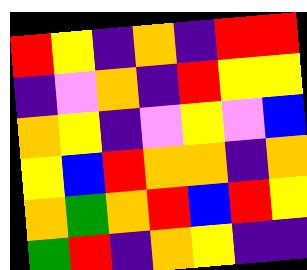[["red", "yellow", "indigo", "orange", "indigo", "red", "red"], ["indigo", "violet", "orange", "indigo", "red", "yellow", "yellow"], ["orange", "yellow", "indigo", "violet", "yellow", "violet", "blue"], ["yellow", "blue", "red", "orange", "orange", "indigo", "orange"], ["orange", "green", "orange", "red", "blue", "red", "yellow"], ["green", "red", "indigo", "orange", "yellow", "indigo", "indigo"]]